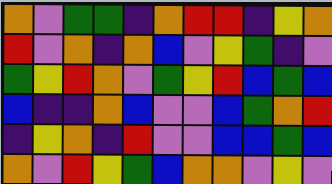[["orange", "violet", "green", "green", "indigo", "orange", "red", "red", "indigo", "yellow", "orange"], ["red", "violet", "orange", "indigo", "orange", "blue", "violet", "yellow", "green", "indigo", "violet"], ["green", "yellow", "red", "orange", "violet", "green", "yellow", "red", "blue", "green", "blue"], ["blue", "indigo", "indigo", "orange", "blue", "violet", "violet", "blue", "green", "orange", "red"], ["indigo", "yellow", "orange", "indigo", "red", "violet", "violet", "blue", "blue", "green", "blue"], ["orange", "violet", "red", "yellow", "green", "blue", "orange", "orange", "violet", "yellow", "violet"]]